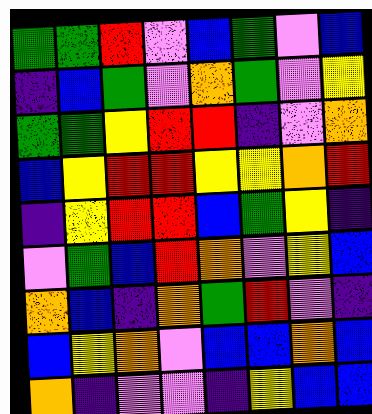[["green", "green", "red", "violet", "blue", "green", "violet", "blue"], ["indigo", "blue", "green", "violet", "orange", "green", "violet", "yellow"], ["green", "green", "yellow", "red", "red", "indigo", "violet", "orange"], ["blue", "yellow", "red", "red", "yellow", "yellow", "orange", "red"], ["indigo", "yellow", "red", "red", "blue", "green", "yellow", "indigo"], ["violet", "green", "blue", "red", "orange", "violet", "yellow", "blue"], ["orange", "blue", "indigo", "orange", "green", "red", "violet", "indigo"], ["blue", "yellow", "orange", "violet", "blue", "blue", "orange", "blue"], ["orange", "indigo", "violet", "violet", "indigo", "yellow", "blue", "blue"]]